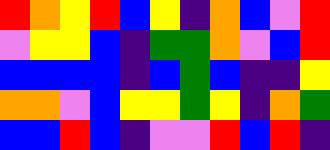[["red", "orange", "yellow", "red", "blue", "yellow", "indigo", "orange", "blue", "violet", "red"], ["violet", "yellow", "yellow", "blue", "indigo", "green", "green", "orange", "violet", "blue", "red"], ["blue", "blue", "blue", "blue", "indigo", "blue", "green", "blue", "indigo", "indigo", "yellow"], ["orange", "orange", "violet", "blue", "yellow", "yellow", "green", "yellow", "indigo", "orange", "green"], ["blue", "blue", "red", "blue", "indigo", "violet", "violet", "red", "blue", "red", "indigo"]]